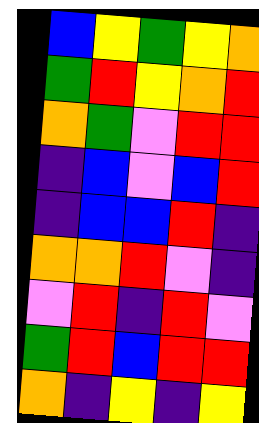[["blue", "yellow", "green", "yellow", "orange"], ["green", "red", "yellow", "orange", "red"], ["orange", "green", "violet", "red", "red"], ["indigo", "blue", "violet", "blue", "red"], ["indigo", "blue", "blue", "red", "indigo"], ["orange", "orange", "red", "violet", "indigo"], ["violet", "red", "indigo", "red", "violet"], ["green", "red", "blue", "red", "red"], ["orange", "indigo", "yellow", "indigo", "yellow"]]